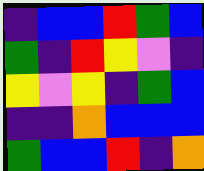[["indigo", "blue", "blue", "red", "green", "blue"], ["green", "indigo", "red", "yellow", "violet", "indigo"], ["yellow", "violet", "yellow", "indigo", "green", "blue"], ["indigo", "indigo", "orange", "blue", "blue", "blue"], ["green", "blue", "blue", "red", "indigo", "orange"]]